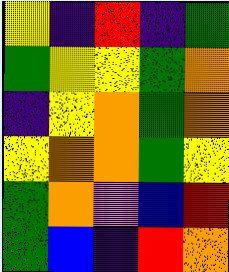[["yellow", "indigo", "red", "indigo", "green"], ["green", "yellow", "yellow", "green", "orange"], ["indigo", "yellow", "orange", "green", "orange"], ["yellow", "orange", "orange", "green", "yellow"], ["green", "orange", "violet", "blue", "red"], ["green", "blue", "indigo", "red", "orange"]]